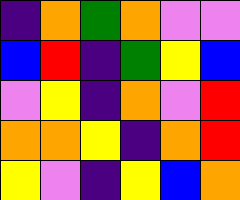[["indigo", "orange", "green", "orange", "violet", "violet"], ["blue", "red", "indigo", "green", "yellow", "blue"], ["violet", "yellow", "indigo", "orange", "violet", "red"], ["orange", "orange", "yellow", "indigo", "orange", "red"], ["yellow", "violet", "indigo", "yellow", "blue", "orange"]]